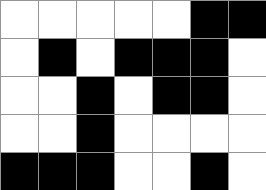[["white", "white", "white", "white", "white", "black", "black"], ["white", "black", "white", "black", "black", "black", "white"], ["white", "white", "black", "white", "black", "black", "white"], ["white", "white", "black", "white", "white", "white", "white"], ["black", "black", "black", "white", "white", "black", "white"]]